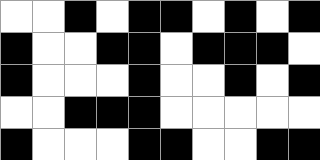[["white", "white", "black", "white", "black", "black", "white", "black", "white", "black"], ["black", "white", "white", "black", "black", "white", "black", "black", "black", "white"], ["black", "white", "white", "white", "black", "white", "white", "black", "white", "black"], ["white", "white", "black", "black", "black", "white", "white", "white", "white", "white"], ["black", "white", "white", "white", "black", "black", "white", "white", "black", "black"]]